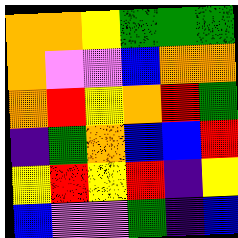[["orange", "orange", "yellow", "green", "green", "green"], ["orange", "violet", "violet", "blue", "orange", "orange"], ["orange", "red", "yellow", "orange", "red", "green"], ["indigo", "green", "orange", "blue", "blue", "red"], ["yellow", "red", "yellow", "red", "indigo", "yellow"], ["blue", "violet", "violet", "green", "indigo", "blue"]]